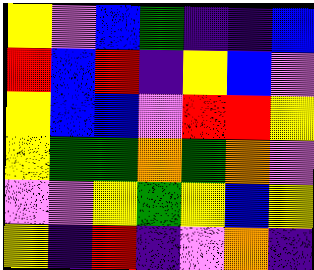[["yellow", "violet", "blue", "green", "indigo", "indigo", "blue"], ["red", "blue", "red", "indigo", "yellow", "blue", "violet"], ["yellow", "blue", "blue", "violet", "red", "red", "yellow"], ["yellow", "green", "green", "orange", "green", "orange", "violet"], ["violet", "violet", "yellow", "green", "yellow", "blue", "yellow"], ["yellow", "indigo", "red", "indigo", "violet", "orange", "indigo"]]